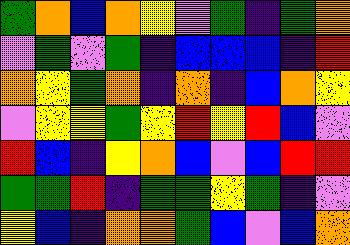[["green", "orange", "blue", "orange", "yellow", "violet", "green", "indigo", "green", "orange"], ["violet", "green", "violet", "green", "indigo", "blue", "blue", "blue", "indigo", "red"], ["orange", "yellow", "green", "orange", "indigo", "orange", "indigo", "blue", "orange", "yellow"], ["violet", "yellow", "yellow", "green", "yellow", "red", "yellow", "red", "blue", "violet"], ["red", "blue", "indigo", "yellow", "orange", "blue", "violet", "blue", "red", "red"], ["green", "green", "red", "indigo", "green", "green", "yellow", "green", "indigo", "violet"], ["yellow", "blue", "indigo", "orange", "orange", "green", "blue", "violet", "blue", "orange"]]